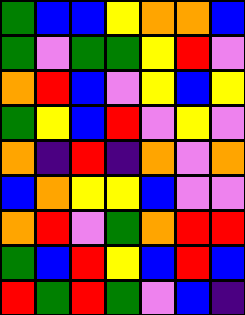[["green", "blue", "blue", "yellow", "orange", "orange", "blue"], ["green", "violet", "green", "green", "yellow", "red", "violet"], ["orange", "red", "blue", "violet", "yellow", "blue", "yellow"], ["green", "yellow", "blue", "red", "violet", "yellow", "violet"], ["orange", "indigo", "red", "indigo", "orange", "violet", "orange"], ["blue", "orange", "yellow", "yellow", "blue", "violet", "violet"], ["orange", "red", "violet", "green", "orange", "red", "red"], ["green", "blue", "red", "yellow", "blue", "red", "blue"], ["red", "green", "red", "green", "violet", "blue", "indigo"]]